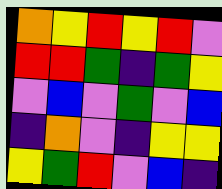[["orange", "yellow", "red", "yellow", "red", "violet"], ["red", "red", "green", "indigo", "green", "yellow"], ["violet", "blue", "violet", "green", "violet", "blue"], ["indigo", "orange", "violet", "indigo", "yellow", "yellow"], ["yellow", "green", "red", "violet", "blue", "indigo"]]